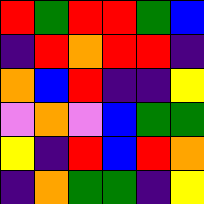[["red", "green", "red", "red", "green", "blue"], ["indigo", "red", "orange", "red", "red", "indigo"], ["orange", "blue", "red", "indigo", "indigo", "yellow"], ["violet", "orange", "violet", "blue", "green", "green"], ["yellow", "indigo", "red", "blue", "red", "orange"], ["indigo", "orange", "green", "green", "indigo", "yellow"]]